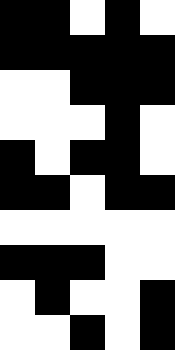[["black", "black", "white", "black", "white"], ["black", "black", "black", "black", "black"], ["white", "white", "black", "black", "black"], ["white", "white", "white", "black", "white"], ["black", "white", "black", "black", "white"], ["black", "black", "white", "black", "black"], ["white", "white", "white", "white", "white"], ["black", "black", "black", "white", "white"], ["white", "black", "white", "white", "black"], ["white", "white", "black", "white", "black"]]